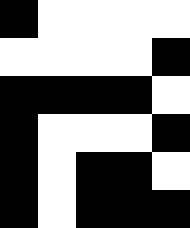[["black", "white", "white", "white", "white"], ["white", "white", "white", "white", "black"], ["black", "black", "black", "black", "white"], ["black", "white", "white", "white", "black"], ["black", "white", "black", "black", "white"], ["black", "white", "black", "black", "black"]]